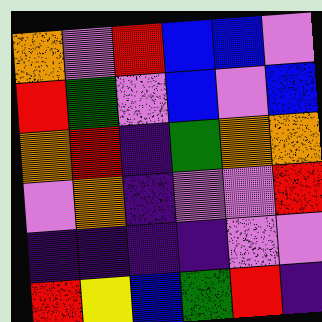[["orange", "violet", "red", "blue", "blue", "violet"], ["red", "green", "violet", "blue", "violet", "blue"], ["orange", "red", "indigo", "green", "orange", "orange"], ["violet", "orange", "indigo", "violet", "violet", "red"], ["indigo", "indigo", "indigo", "indigo", "violet", "violet"], ["red", "yellow", "blue", "green", "red", "indigo"]]